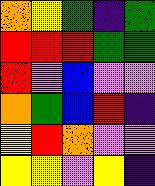[["orange", "yellow", "green", "indigo", "green"], ["red", "red", "red", "green", "green"], ["red", "violet", "blue", "violet", "violet"], ["orange", "green", "blue", "red", "indigo"], ["yellow", "red", "orange", "violet", "violet"], ["yellow", "yellow", "violet", "yellow", "indigo"]]